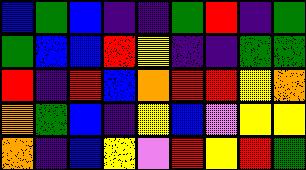[["blue", "green", "blue", "indigo", "indigo", "green", "red", "indigo", "green"], ["green", "blue", "blue", "red", "yellow", "indigo", "indigo", "green", "green"], ["red", "indigo", "red", "blue", "orange", "red", "red", "yellow", "orange"], ["orange", "green", "blue", "indigo", "yellow", "blue", "violet", "yellow", "yellow"], ["orange", "indigo", "blue", "yellow", "violet", "red", "yellow", "red", "green"]]